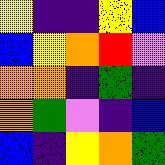[["yellow", "indigo", "indigo", "yellow", "blue"], ["blue", "yellow", "orange", "red", "violet"], ["orange", "orange", "indigo", "green", "indigo"], ["orange", "green", "violet", "indigo", "blue"], ["blue", "indigo", "yellow", "orange", "green"]]